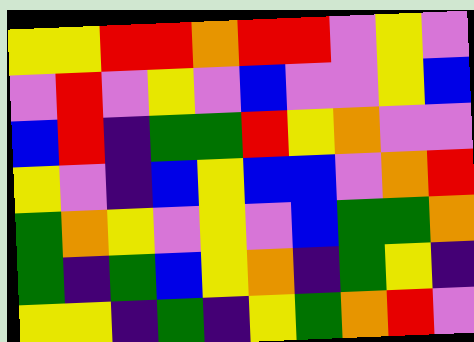[["yellow", "yellow", "red", "red", "orange", "red", "red", "violet", "yellow", "violet"], ["violet", "red", "violet", "yellow", "violet", "blue", "violet", "violet", "yellow", "blue"], ["blue", "red", "indigo", "green", "green", "red", "yellow", "orange", "violet", "violet"], ["yellow", "violet", "indigo", "blue", "yellow", "blue", "blue", "violet", "orange", "red"], ["green", "orange", "yellow", "violet", "yellow", "violet", "blue", "green", "green", "orange"], ["green", "indigo", "green", "blue", "yellow", "orange", "indigo", "green", "yellow", "indigo"], ["yellow", "yellow", "indigo", "green", "indigo", "yellow", "green", "orange", "red", "violet"]]